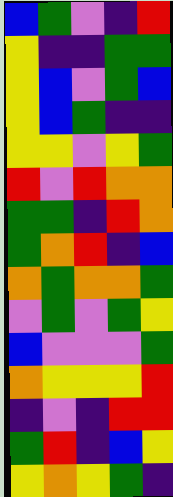[["blue", "green", "violet", "indigo", "red"], ["yellow", "indigo", "indigo", "green", "green"], ["yellow", "blue", "violet", "green", "blue"], ["yellow", "blue", "green", "indigo", "indigo"], ["yellow", "yellow", "violet", "yellow", "green"], ["red", "violet", "red", "orange", "orange"], ["green", "green", "indigo", "red", "orange"], ["green", "orange", "red", "indigo", "blue"], ["orange", "green", "orange", "orange", "green"], ["violet", "green", "violet", "green", "yellow"], ["blue", "violet", "violet", "violet", "green"], ["orange", "yellow", "yellow", "yellow", "red"], ["indigo", "violet", "indigo", "red", "red"], ["green", "red", "indigo", "blue", "yellow"], ["yellow", "orange", "yellow", "green", "indigo"]]